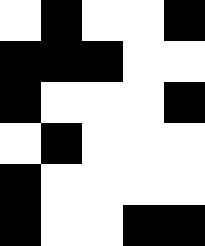[["white", "black", "white", "white", "black"], ["black", "black", "black", "white", "white"], ["black", "white", "white", "white", "black"], ["white", "black", "white", "white", "white"], ["black", "white", "white", "white", "white"], ["black", "white", "white", "black", "black"]]